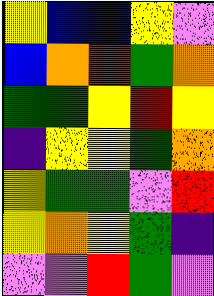[["yellow", "blue", "blue", "yellow", "violet"], ["blue", "orange", "red", "green", "orange"], ["green", "green", "yellow", "red", "yellow"], ["indigo", "yellow", "yellow", "green", "orange"], ["yellow", "green", "green", "violet", "red"], ["yellow", "orange", "yellow", "green", "indigo"], ["violet", "violet", "red", "green", "violet"]]